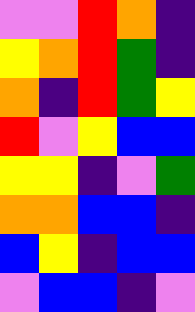[["violet", "violet", "red", "orange", "indigo"], ["yellow", "orange", "red", "green", "indigo"], ["orange", "indigo", "red", "green", "yellow"], ["red", "violet", "yellow", "blue", "blue"], ["yellow", "yellow", "indigo", "violet", "green"], ["orange", "orange", "blue", "blue", "indigo"], ["blue", "yellow", "indigo", "blue", "blue"], ["violet", "blue", "blue", "indigo", "violet"]]